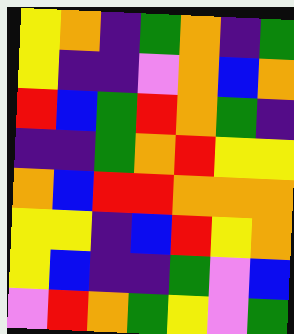[["yellow", "orange", "indigo", "green", "orange", "indigo", "green"], ["yellow", "indigo", "indigo", "violet", "orange", "blue", "orange"], ["red", "blue", "green", "red", "orange", "green", "indigo"], ["indigo", "indigo", "green", "orange", "red", "yellow", "yellow"], ["orange", "blue", "red", "red", "orange", "orange", "orange"], ["yellow", "yellow", "indigo", "blue", "red", "yellow", "orange"], ["yellow", "blue", "indigo", "indigo", "green", "violet", "blue"], ["violet", "red", "orange", "green", "yellow", "violet", "green"]]